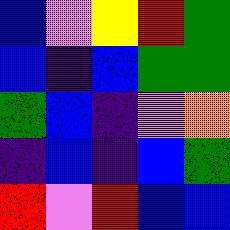[["blue", "violet", "yellow", "red", "green"], ["blue", "indigo", "blue", "green", "green"], ["green", "blue", "indigo", "violet", "orange"], ["indigo", "blue", "indigo", "blue", "green"], ["red", "violet", "red", "blue", "blue"]]